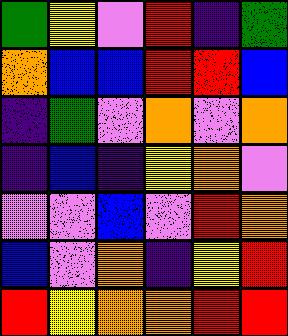[["green", "yellow", "violet", "red", "indigo", "green"], ["orange", "blue", "blue", "red", "red", "blue"], ["indigo", "green", "violet", "orange", "violet", "orange"], ["indigo", "blue", "indigo", "yellow", "orange", "violet"], ["violet", "violet", "blue", "violet", "red", "orange"], ["blue", "violet", "orange", "indigo", "yellow", "red"], ["red", "yellow", "orange", "orange", "red", "red"]]